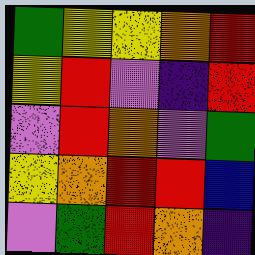[["green", "yellow", "yellow", "orange", "red"], ["yellow", "red", "violet", "indigo", "red"], ["violet", "red", "orange", "violet", "green"], ["yellow", "orange", "red", "red", "blue"], ["violet", "green", "red", "orange", "indigo"]]